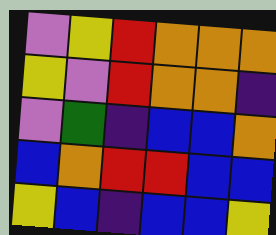[["violet", "yellow", "red", "orange", "orange", "orange"], ["yellow", "violet", "red", "orange", "orange", "indigo"], ["violet", "green", "indigo", "blue", "blue", "orange"], ["blue", "orange", "red", "red", "blue", "blue"], ["yellow", "blue", "indigo", "blue", "blue", "yellow"]]